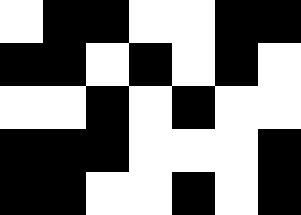[["white", "black", "black", "white", "white", "black", "black"], ["black", "black", "white", "black", "white", "black", "white"], ["white", "white", "black", "white", "black", "white", "white"], ["black", "black", "black", "white", "white", "white", "black"], ["black", "black", "white", "white", "black", "white", "black"]]